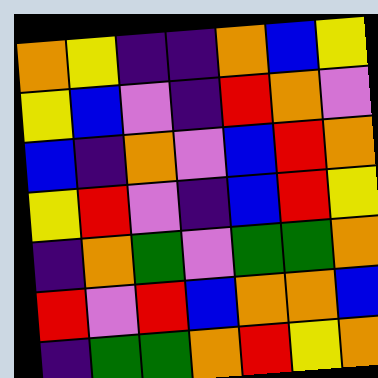[["orange", "yellow", "indigo", "indigo", "orange", "blue", "yellow"], ["yellow", "blue", "violet", "indigo", "red", "orange", "violet"], ["blue", "indigo", "orange", "violet", "blue", "red", "orange"], ["yellow", "red", "violet", "indigo", "blue", "red", "yellow"], ["indigo", "orange", "green", "violet", "green", "green", "orange"], ["red", "violet", "red", "blue", "orange", "orange", "blue"], ["indigo", "green", "green", "orange", "red", "yellow", "orange"]]